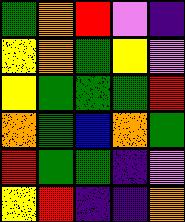[["green", "orange", "red", "violet", "indigo"], ["yellow", "orange", "green", "yellow", "violet"], ["yellow", "green", "green", "green", "red"], ["orange", "green", "blue", "orange", "green"], ["red", "green", "green", "indigo", "violet"], ["yellow", "red", "indigo", "indigo", "orange"]]